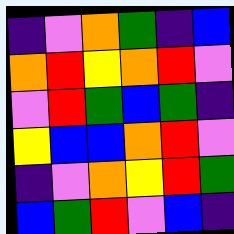[["indigo", "violet", "orange", "green", "indigo", "blue"], ["orange", "red", "yellow", "orange", "red", "violet"], ["violet", "red", "green", "blue", "green", "indigo"], ["yellow", "blue", "blue", "orange", "red", "violet"], ["indigo", "violet", "orange", "yellow", "red", "green"], ["blue", "green", "red", "violet", "blue", "indigo"]]